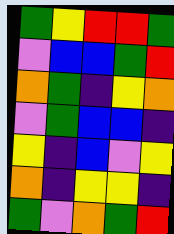[["green", "yellow", "red", "red", "green"], ["violet", "blue", "blue", "green", "red"], ["orange", "green", "indigo", "yellow", "orange"], ["violet", "green", "blue", "blue", "indigo"], ["yellow", "indigo", "blue", "violet", "yellow"], ["orange", "indigo", "yellow", "yellow", "indigo"], ["green", "violet", "orange", "green", "red"]]